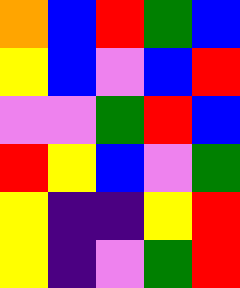[["orange", "blue", "red", "green", "blue"], ["yellow", "blue", "violet", "blue", "red"], ["violet", "violet", "green", "red", "blue"], ["red", "yellow", "blue", "violet", "green"], ["yellow", "indigo", "indigo", "yellow", "red"], ["yellow", "indigo", "violet", "green", "red"]]